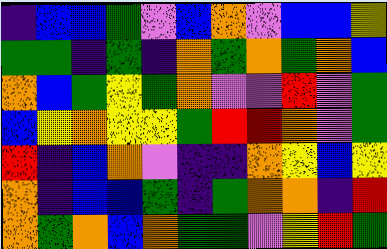[["indigo", "blue", "blue", "green", "violet", "blue", "orange", "violet", "blue", "blue", "yellow"], ["green", "green", "indigo", "green", "indigo", "orange", "green", "orange", "green", "orange", "blue"], ["orange", "blue", "green", "yellow", "green", "orange", "violet", "violet", "red", "violet", "green"], ["blue", "yellow", "orange", "yellow", "yellow", "green", "red", "red", "orange", "violet", "green"], ["red", "indigo", "blue", "orange", "violet", "indigo", "indigo", "orange", "yellow", "blue", "yellow"], ["orange", "indigo", "blue", "blue", "green", "indigo", "green", "orange", "orange", "indigo", "red"], ["orange", "green", "orange", "blue", "orange", "green", "green", "violet", "yellow", "red", "green"]]